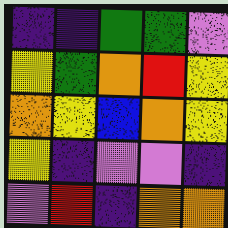[["indigo", "indigo", "green", "green", "violet"], ["yellow", "green", "orange", "red", "yellow"], ["orange", "yellow", "blue", "orange", "yellow"], ["yellow", "indigo", "violet", "violet", "indigo"], ["violet", "red", "indigo", "orange", "orange"]]